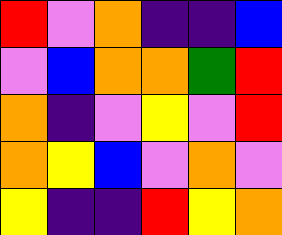[["red", "violet", "orange", "indigo", "indigo", "blue"], ["violet", "blue", "orange", "orange", "green", "red"], ["orange", "indigo", "violet", "yellow", "violet", "red"], ["orange", "yellow", "blue", "violet", "orange", "violet"], ["yellow", "indigo", "indigo", "red", "yellow", "orange"]]